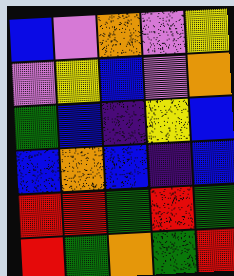[["blue", "violet", "orange", "violet", "yellow"], ["violet", "yellow", "blue", "violet", "orange"], ["green", "blue", "indigo", "yellow", "blue"], ["blue", "orange", "blue", "indigo", "blue"], ["red", "red", "green", "red", "green"], ["red", "green", "orange", "green", "red"]]